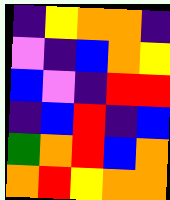[["indigo", "yellow", "orange", "orange", "indigo"], ["violet", "indigo", "blue", "orange", "yellow"], ["blue", "violet", "indigo", "red", "red"], ["indigo", "blue", "red", "indigo", "blue"], ["green", "orange", "red", "blue", "orange"], ["orange", "red", "yellow", "orange", "orange"]]